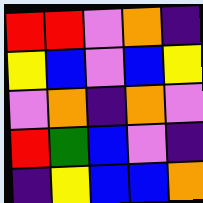[["red", "red", "violet", "orange", "indigo"], ["yellow", "blue", "violet", "blue", "yellow"], ["violet", "orange", "indigo", "orange", "violet"], ["red", "green", "blue", "violet", "indigo"], ["indigo", "yellow", "blue", "blue", "orange"]]